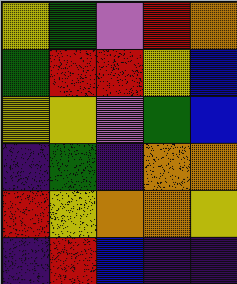[["yellow", "green", "violet", "red", "orange"], ["green", "red", "red", "yellow", "blue"], ["yellow", "yellow", "violet", "green", "blue"], ["indigo", "green", "indigo", "orange", "orange"], ["red", "yellow", "orange", "orange", "yellow"], ["indigo", "red", "blue", "indigo", "indigo"]]